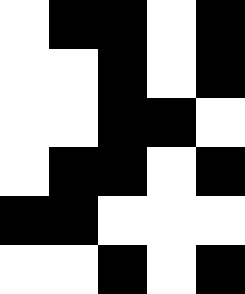[["white", "black", "black", "white", "black"], ["white", "white", "black", "white", "black"], ["white", "white", "black", "black", "white"], ["white", "black", "black", "white", "black"], ["black", "black", "white", "white", "white"], ["white", "white", "black", "white", "black"]]